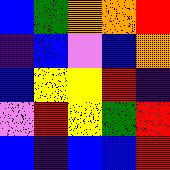[["blue", "green", "orange", "orange", "red"], ["indigo", "blue", "violet", "blue", "orange"], ["blue", "yellow", "yellow", "red", "indigo"], ["violet", "red", "yellow", "green", "red"], ["blue", "indigo", "blue", "blue", "red"]]